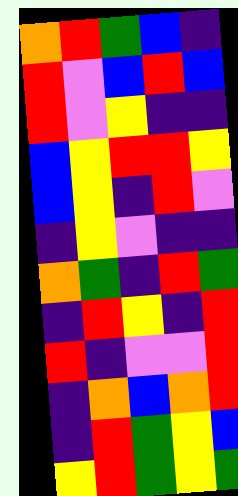[["orange", "red", "green", "blue", "indigo"], ["red", "violet", "blue", "red", "blue"], ["red", "violet", "yellow", "indigo", "indigo"], ["blue", "yellow", "red", "red", "yellow"], ["blue", "yellow", "indigo", "red", "violet"], ["indigo", "yellow", "violet", "indigo", "indigo"], ["orange", "green", "indigo", "red", "green"], ["indigo", "red", "yellow", "indigo", "red"], ["red", "indigo", "violet", "violet", "red"], ["indigo", "orange", "blue", "orange", "red"], ["indigo", "red", "green", "yellow", "blue"], ["yellow", "red", "green", "yellow", "green"]]